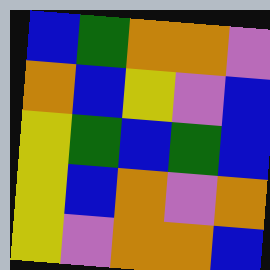[["blue", "green", "orange", "orange", "violet"], ["orange", "blue", "yellow", "violet", "blue"], ["yellow", "green", "blue", "green", "blue"], ["yellow", "blue", "orange", "violet", "orange"], ["yellow", "violet", "orange", "orange", "blue"]]